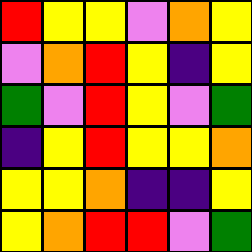[["red", "yellow", "yellow", "violet", "orange", "yellow"], ["violet", "orange", "red", "yellow", "indigo", "yellow"], ["green", "violet", "red", "yellow", "violet", "green"], ["indigo", "yellow", "red", "yellow", "yellow", "orange"], ["yellow", "yellow", "orange", "indigo", "indigo", "yellow"], ["yellow", "orange", "red", "red", "violet", "green"]]